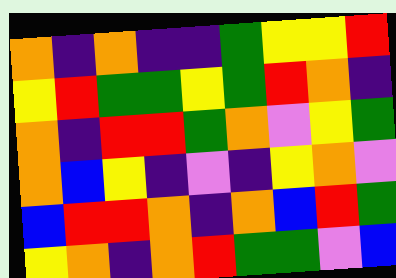[["orange", "indigo", "orange", "indigo", "indigo", "green", "yellow", "yellow", "red"], ["yellow", "red", "green", "green", "yellow", "green", "red", "orange", "indigo"], ["orange", "indigo", "red", "red", "green", "orange", "violet", "yellow", "green"], ["orange", "blue", "yellow", "indigo", "violet", "indigo", "yellow", "orange", "violet"], ["blue", "red", "red", "orange", "indigo", "orange", "blue", "red", "green"], ["yellow", "orange", "indigo", "orange", "red", "green", "green", "violet", "blue"]]